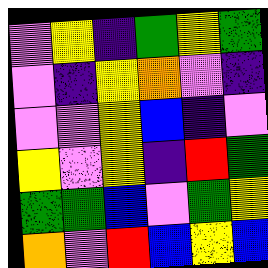[["violet", "yellow", "indigo", "green", "yellow", "green"], ["violet", "indigo", "yellow", "orange", "violet", "indigo"], ["violet", "violet", "yellow", "blue", "indigo", "violet"], ["yellow", "violet", "yellow", "indigo", "red", "green"], ["green", "green", "blue", "violet", "green", "yellow"], ["orange", "violet", "red", "blue", "yellow", "blue"]]